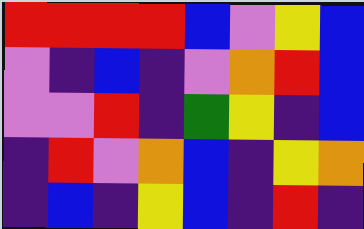[["red", "red", "red", "red", "blue", "violet", "yellow", "blue"], ["violet", "indigo", "blue", "indigo", "violet", "orange", "red", "blue"], ["violet", "violet", "red", "indigo", "green", "yellow", "indigo", "blue"], ["indigo", "red", "violet", "orange", "blue", "indigo", "yellow", "orange"], ["indigo", "blue", "indigo", "yellow", "blue", "indigo", "red", "indigo"]]